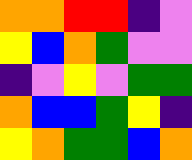[["orange", "orange", "red", "red", "indigo", "violet"], ["yellow", "blue", "orange", "green", "violet", "violet"], ["indigo", "violet", "yellow", "violet", "green", "green"], ["orange", "blue", "blue", "green", "yellow", "indigo"], ["yellow", "orange", "green", "green", "blue", "orange"]]